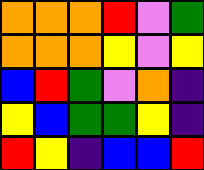[["orange", "orange", "orange", "red", "violet", "green"], ["orange", "orange", "orange", "yellow", "violet", "yellow"], ["blue", "red", "green", "violet", "orange", "indigo"], ["yellow", "blue", "green", "green", "yellow", "indigo"], ["red", "yellow", "indigo", "blue", "blue", "red"]]